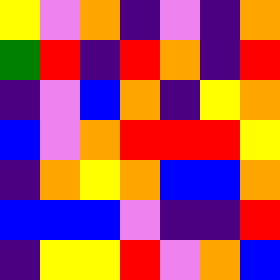[["yellow", "violet", "orange", "indigo", "violet", "indigo", "orange"], ["green", "red", "indigo", "red", "orange", "indigo", "red"], ["indigo", "violet", "blue", "orange", "indigo", "yellow", "orange"], ["blue", "violet", "orange", "red", "red", "red", "yellow"], ["indigo", "orange", "yellow", "orange", "blue", "blue", "orange"], ["blue", "blue", "blue", "violet", "indigo", "indigo", "red"], ["indigo", "yellow", "yellow", "red", "violet", "orange", "blue"]]